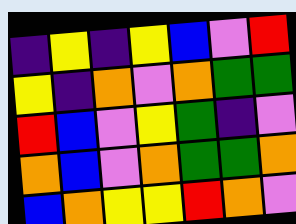[["indigo", "yellow", "indigo", "yellow", "blue", "violet", "red"], ["yellow", "indigo", "orange", "violet", "orange", "green", "green"], ["red", "blue", "violet", "yellow", "green", "indigo", "violet"], ["orange", "blue", "violet", "orange", "green", "green", "orange"], ["blue", "orange", "yellow", "yellow", "red", "orange", "violet"]]